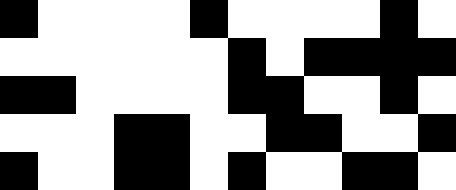[["black", "white", "white", "white", "white", "black", "white", "white", "white", "white", "black", "white"], ["white", "white", "white", "white", "white", "white", "black", "white", "black", "black", "black", "black"], ["black", "black", "white", "white", "white", "white", "black", "black", "white", "white", "black", "white"], ["white", "white", "white", "black", "black", "white", "white", "black", "black", "white", "white", "black"], ["black", "white", "white", "black", "black", "white", "black", "white", "white", "black", "black", "white"]]